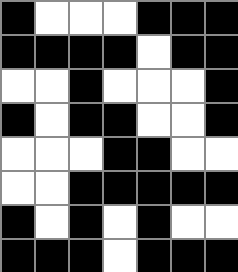[["black", "white", "white", "white", "black", "black", "black"], ["black", "black", "black", "black", "white", "black", "black"], ["white", "white", "black", "white", "white", "white", "black"], ["black", "white", "black", "black", "white", "white", "black"], ["white", "white", "white", "black", "black", "white", "white"], ["white", "white", "black", "black", "black", "black", "black"], ["black", "white", "black", "white", "black", "white", "white"], ["black", "black", "black", "white", "black", "black", "black"]]